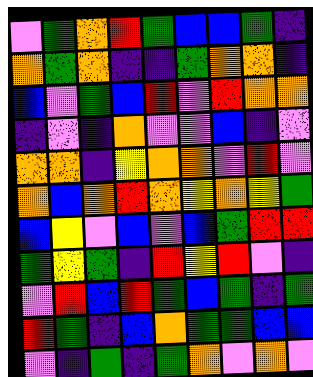[["violet", "green", "orange", "red", "green", "blue", "blue", "green", "indigo"], ["orange", "green", "orange", "indigo", "indigo", "green", "orange", "orange", "indigo"], ["blue", "violet", "green", "blue", "red", "violet", "red", "orange", "orange"], ["indigo", "violet", "indigo", "orange", "violet", "violet", "blue", "indigo", "violet"], ["orange", "orange", "indigo", "yellow", "orange", "orange", "violet", "red", "violet"], ["orange", "blue", "orange", "red", "orange", "yellow", "orange", "yellow", "green"], ["blue", "yellow", "violet", "blue", "violet", "blue", "green", "red", "red"], ["green", "yellow", "green", "indigo", "red", "yellow", "red", "violet", "indigo"], ["violet", "red", "blue", "red", "green", "blue", "green", "indigo", "green"], ["red", "green", "indigo", "blue", "orange", "green", "green", "blue", "blue"], ["violet", "indigo", "green", "indigo", "green", "orange", "violet", "orange", "violet"]]